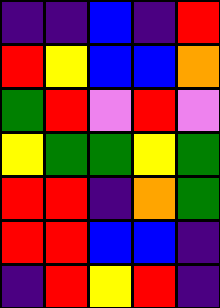[["indigo", "indigo", "blue", "indigo", "red"], ["red", "yellow", "blue", "blue", "orange"], ["green", "red", "violet", "red", "violet"], ["yellow", "green", "green", "yellow", "green"], ["red", "red", "indigo", "orange", "green"], ["red", "red", "blue", "blue", "indigo"], ["indigo", "red", "yellow", "red", "indigo"]]